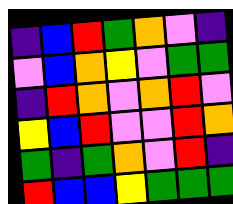[["indigo", "blue", "red", "green", "orange", "violet", "indigo"], ["violet", "blue", "orange", "yellow", "violet", "green", "green"], ["indigo", "red", "orange", "violet", "orange", "red", "violet"], ["yellow", "blue", "red", "violet", "violet", "red", "orange"], ["green", "indigo", "green", "orange", "violet", "red", "indigo"], ["red", "blue", "blue", "yellow", "green", "green", "green"]]